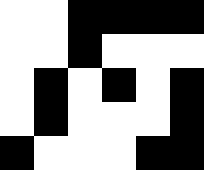[["white", "white", "black", "black", "black", "black"], ["white", "white", "black", "white", "white", "white"], ["white", "black", "white", "black", "white", "black"], ["white", "black", "white", "white", "white", "black"], ["black", "white", "white", "white", "black", "black"]]